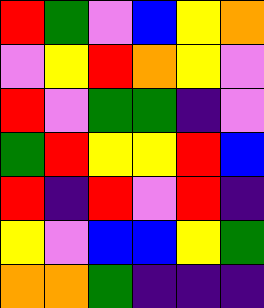[["red", "green", "violet", "blue", "yellow", "orange"], ["violet", "yellow", "red", "orange", "yellow", "violet"], ["red", "violet", "green", "green", "indigo", "violet"], ["green", "red", "yellow", "yellow", "red", "blue"], ["red", "indigo", "red", "violet", "red", "indigo"], ["yellow", "violet", "blue", "blue", "yellow", "green"], ["orange", "orange", "green", "indigo", "indigo", "indigo"]]